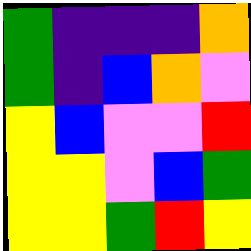[["green", "indigo", "indigo", "indigo", "orange"], ["green", "indigo", "blue", "orange", "violet"], ["yellow", "blue", "violet", "violet", "red"], ["yellow", "yellow", "violet", "blue", "green"], ["yellow", "yellow", "green", "red", "yellow"]]